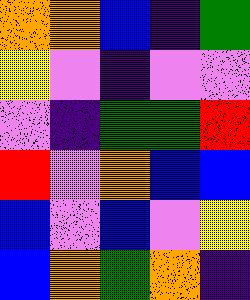[["orange", "orange", "blue", "indigo", "green"], ["yellow", "violet", "indigo", "violet", "violet"], ["violet", "indigo", "green", "green", "red"], ["red", "violet", "orange", "blue", "blue"], ["blue", "violet", "blue", "violet", "yellow"], ["blue", "orange", "green", "orange", "indigo"]]